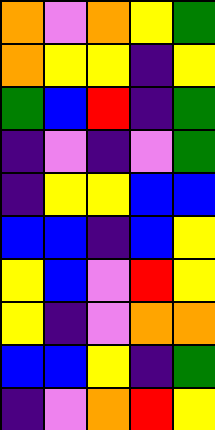[["orange", "violet", "orange", "yellow", "green"], ["orange", "yellow", "yellow", "indigo", "yellow"], ["green", "blue", "red", "indigo", "green"], ["indigo", "violet", "indigo", "violet", "green"], ["indigo", "yellow", "yellow", "blue", "blue"], ["blue", "blue", "indigo", "blue", "yellow"], ["yellow", "blue", "violet", "red", "yellow"], ["yellow", "indigo", "violet", "orange", "orange"], ["blue", "blue", "yellow", "indigo", "green"], ["indigo", "violet", "orange", "red", "yellow"]]